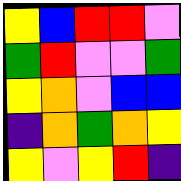[["yellow", "blue", "red", "red", "violet"], ["green", "red", "violet", "violet", "green"], ["yellow", "orange", "violet", "blue", "blue"], ["indigo", "orange", "green", "orange", "yellow"], ["yellow", "violet", "yellow", "red", "indigo"]]